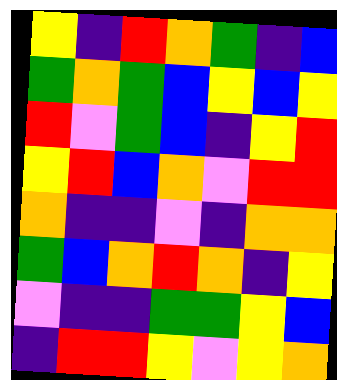[["yellow", "indigo", "red", "orange", "green", "indigo", "blue"], ["green", "orange", "green", "blue", "yellow", "blue", "yellow"], ["red", "violet", "green", "blue", "indigo", "yellow", "red"], ["yellow", "red", "blue", "orange", "violet", "red", "red"], ["orange", "indigo", "indigo", "violet", "indigo", "orange", "orange"], ["green", "blue", "orange", "red", "orange", "indigo", "yellow"], ["violet", "indigo", "indigo", "green", "green", "yellow", "blue"], ["indigo", "red", "red", "yellow", "violet", "yellow", "orange"]]